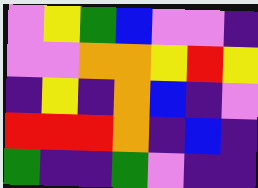[["violet", "yellow", "green", "blue", "violet", "violet", "indigo"], ["violet", "violet", "orange", "orange", "yellow", "red", "yellow"], ["indigo", "yellow", "indigo", "orange", "blue", "indigo", "violet"], ["red", "red", "red", "orange", "indigo", "blue", "indigo"], ["green", "indigo", "indigo", "green", "violet", "indigo", "indigo"]]